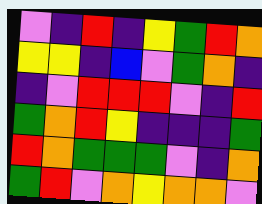[["violet", "indigo", "red", "indigo", "yellow", "green", "red", "orange"], ["yellow", "yellow", "indigo", "blue", "violet", "green", "orange", "indigo"], ["indigo", "violet", "red", "red", "red", "violet", "indigo", "red"], ["green", "orange", "red", "yellow", "indigo", "indigo", "indigo", "green"], ["red", "orange", "green", "green", "green", "violet", "indigo", "orange"], ["green", "red", "violet", "orange", "yellow", "orange", "orange", "violet"]]